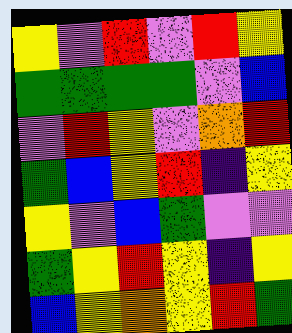[["yellow", "violet", "red", "violet", "red", "yellow"], ["green", "green", "green", "green", "violet", "blue"], ["violet", "red", "yellow", "violet", "orange", "red"], ["green", "blue", "yellow", "red", "indigo", "yellow"], ["yellow", "violet", "blue", "green", "violet", "violet"], ["green", "yellow", "red", "yellow", "indigo", "yellow"], ["blue", "yellow", "orange", "yellow", "red", "green"]]